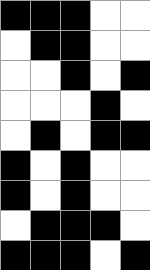[["black", "black", "black", "white", "white"], ["white", "black", "black", "white", "white"], ["white", "white", "black", "white", "black"], ["white", "white", "white", "black", "white"], ["white", "black", "white", "black", "black"], ["black", "white", "black", "white", "white"], ["black", "white", "black", "white", "white"], ["white", "black", "black", "black", "white"], ["black", "black", "black", "white", "black"]]